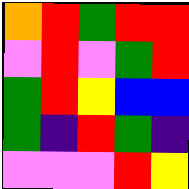[["orange", "red", "green", "red", "red"], ["violet", "red", "violet", "green", "red"], ["green", "red", "yellow", "blue", "blue"], ["green", "indigo", "red", "green", "indigo"], ["violet", "violet", "violet", "red", "yellow"]]